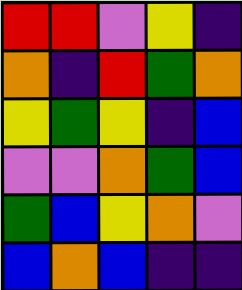[["red", "red", "violet", "yellow", "indigo"], ["orange", "indigo", "red", "green", "orange"], ["yellow", "green", "yellow", "indigo", "blue"], ["violet", "violet", "orange", "green", "blue"], ["green", "blue", "yellow", "orange", "violet"], ["blue", "orange", "blue", "indigo", "indigo"]]